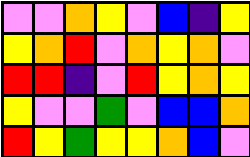[["violet", "violet", "orange", "yellow", "violet", "blue", "indigo", "yellow"], ["yellow", "orange", "red", "violet", "orange", "yellow", "orange", "violet"], ["red", "red", "indigo", "violet", "red", "yellow", "orange", "yellow"], ["yellow", "violet", "violet", "green", "violet", "blue", "blue", "orange"], ["red", "yellow", "green", "yellow", "yellow", "orange", "blue", "violet"]]